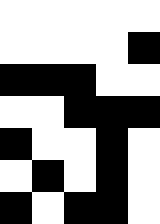[["white", "white", "white", "white", "white"], ["white", "white", "white", "white", "black"], ["black", "black", "black", "white", "white"], ["white", "white", "black", "black", "black"], ["black", "white", "white", "black", "white"], ["white", "black", "white", "black", "white"], ["black", "white", "black", "black", "white"]]